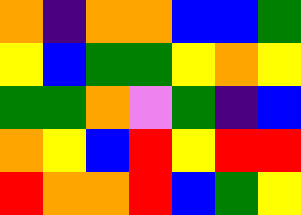[["orange", "indigo", "orange", "orange", "blue", "blue", "green"], ["yellow", "blue", "green", "green", "yellow", "orange", "yellow"], ["green", "green", "orange", "violet", "green", "indigo", "blue"], ["orange", "yellow", "blue", "red", "yellow", "red", "red"], ["red", "orange", "orange", "red", "blue", "green", "yellow"]]